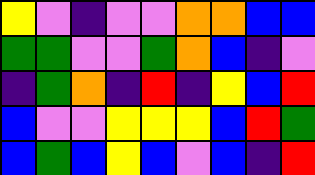[["yellow", "violet", "indigo", "violet", "violet", "orange", "orange", "blue", "blue"], ["green", "green", "violet", "violet", "green", "orange", "blue", "indigo", "violet"], ["indigo", "green", "orange", "indigo", "red", "indigo", "yellow", "blue", "red"], ["blue", "violet", "violet", "yellow", "yellow", "yellow", "blue", "red", "green"], ["blue", "green", "blue", "yellow", "blue", "violet", "blue", "indigo", "red"]]